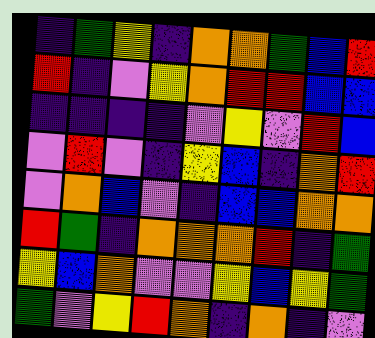[["indigo", "green", "yellow", "indigo", "orange", "orange", "green", "blue", "red"], ["red", "indigo", "violet", "yellow", "orange", "red", "red", "blue", "blue"], ["indigo", "indigo", "indigo", "indigo", "violet", "yellow", "violet", "red", "blue"], ["violet", "red", "violet", "indigo", "yellow", "blue", "indigo", "orange", "red"], ["violet", "orange", "blue", "violet", "indigo", "blue", "blue", "orange", "orange"], ["red", "green", "indigo", "orange", "orange", "orange", "red", "indigo", "green"], ["yellow", "blue", "orange", "violet", "violet", "yellow", "blue", "yellow", "green"], ["green", "violet", "yellow", "red", "orange", "indigo", "orange", "indigo", "violet"]]